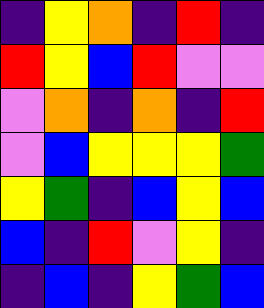[["indigo", "yellow", "orange", "indigo", "red", "indigo"], ["red", "yellow", "blue", "red", "violet", "violet"], ["violet", "orange", "indigo", "orange", "indigo", "red"], ["violet", "blue", "yellow", "yellow", "yellow", "green"], ["yellow", "green", "indigo", "blue", "yellow", "blue"], ["blue", "indigo", "red", "violet", "yellow", "indigo"], ["indigo", "blue", "indigo", "yellow", "green", "blue"]]